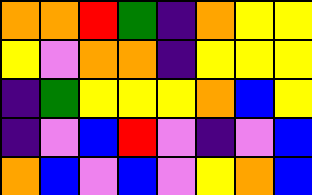[["orange", "orange", "red", "green", "indigo", "orange", "yellow", "yellow"], ["yellow", "violet", "orange", "orange", "indigo", "yellow", "yellow", "yellow"], ["indigo", "green", "yellow", "yellow", "yellow", "orange", "blue", "yellow"], ["indigo", "violet", "blue", "red", "violet", "indigo", "violet", "blue"], ["orange", "blue", "violet", "blue", "violet", "yellow", "orange", "blue"]]